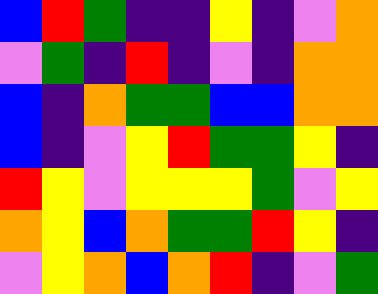[["blue", "red", "green", "indigo", "indigo", "yellow", "indigo", "violet", "orange"], ["violet", "green", "indigo", "red", "indigo", "violet", "indigo", "orange", "orange"], ["blue", "indigo", "orange", "green", "green", "blue", "blue", "orange", "orange"], ["blue", "indigo", "violet", "yellow", "red", "green", "green", "yellow", "indigo"], ["red", "yellow", "violet", "yellow", "yellow", "yellow", "green", "violet", "yellow"], ["orange", "yellow", "blue", "orange", "green", "green", "red", "yellow", "indigo"], ["violet", "yellow", "orange", "blue", "orange", "red", "indigo", "violet", "green"]]